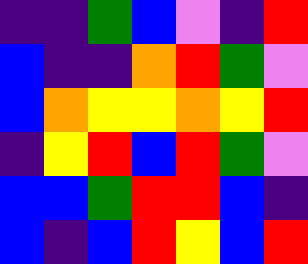[["indigo", "indigo", "green", "blue", "violet", "indigo", "red"], ["blue", "indigo", "indigo", "orange", "red", "green", "violet"], ["blue", "orange", "yellow", "yellow", "orange", "yellow", "red"], ["indigo", "yellow", "red", "blue", "red", "green", "violet"], ["blue", "blue", "green", "red", "red", "blue", "indigo"], ["blue", "indigo", "blue", "red", "yellow", "blue", "red"]]